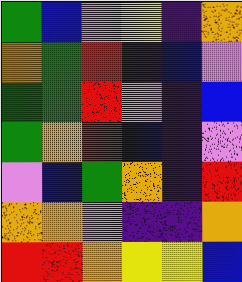[["green", "blue", "violet", "yellow", "indigo", "orange"], ["orange", "green", "red", "indigo", "blue", "violet"], ["green", "green", "red", "violet", "indigo", "blue"], ["green", "orange", "red", "blue", "indigo", "violet"], ["violet", "blue", "green", "orange", "indigo", "red"], ["orange", "orange", "violet", "indigo", "indigo", "orange"], ["red", "red", "orange", "yellow", "yellow", "blue"]]